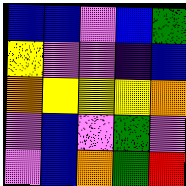[["blue", "blue", "violet", "blue", "green"], ["yellow", "violet", "violet", "indigo", "blue"], ["orange", "yellow", "yellow", "yellow", "orange"], ["violet", "blue", "violet", "green", "violet"], ["violet", "blue", "orange", "green", "red"]]